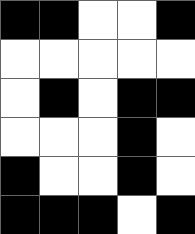[["black", "black", "white", "white", "black"], ["white", "white", "white", "white", "white"], ["white", "black", "white", "black", "black"], ["white", "white", "white", "black", "white"], ["black", "white", "white", "black", "white"], ["black", "black", "black", "white", "black"]]